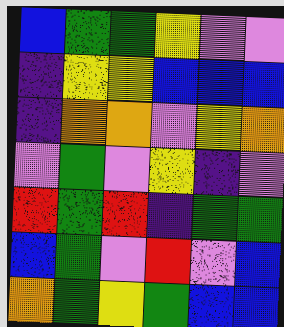[["blue", "green", "green", "yellow", "violet", "violet"], ["indigo", "yellow", "yellow", "blue", "blue", "blue"], ["indigo", "orange", "orange", "violet", "yellow", "orange"], ["violet", "green", "violet", "yellow", "indigo", "violet"], ["red", "green", "red", "indigo", "green", "green"], ["blue", "green", "violet", "red", "violet", "blue"], ["orange", "green", "yellow", "green", "blue", "blue"]]